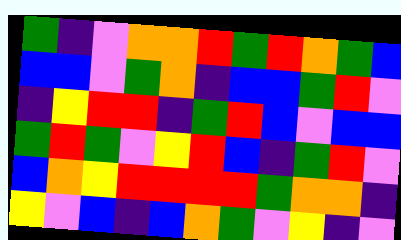[["green", "indigo", "violet", "orange", "orange", "red", "green", "red", "orange", "green", "blue"], ["blue", "blue", "violet", "green", "orange", "indigo", "blue", "blue", "green", "red", "violet"], ["indigo", "yellow", "red", "red", "indigo", "green", "red", "blue", "violet", "blue", "blue"], ["green", "red", "green", "violet", "yellow", "red", "blue", "indigo", "green", "red", "violet"], ["blue", "orange", "yellow", "red", "red", "red", "red", "green", "orange", "orange", "indigo"], ["yellow", "violet", "blue", "indigo", "blue", "orange", "green", "violet", "yellow", "indigo", "violet"]]